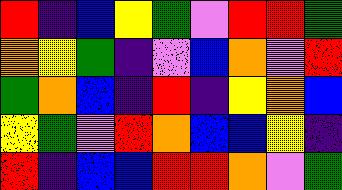[["red", "indigo", "blue", "yellow", "green", "violet", "red", "red", "green"], ["orange", "yellow", "green", "indigo", "violet", "blue", "orange", "violet", "red"], ["green", "orange", "blue", "indigo", "red", "indigo", "yellow", "orange", "blue"], ["yellow", "green", "violet", "red", "orange", "blue", "blue", "yellow", "indigo"], ["red", "indigo", "blue", "blue", "red", "red", "orange", "violet", "green"]]